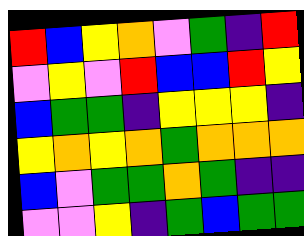[["red", "blue", "yellow", "orange", "violet", "green", "indigo", "red"], ["violet", "yellow", "violet", "red", "blue", "blue", "red", "yellow"], ["blue", "green", "green", "indigo", "yellow", "yellow", "yellow", "indigo"], ["yellow", "orange", "yellow", "orange", "green", "orange", "orange", "orange"], ["blue", "violet", "green", "green", "orange", "green", "indigo", "indigo"], ["violet", "violet", "yellow", "indigo", "green", "blue", "green", "green"]]